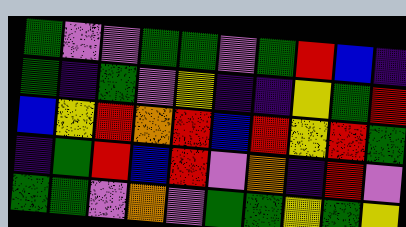[["green", "violet", "violet", "green", "green", "violet", "green", "red", "blue", "indigo"], ["green", "indigo", "green", "violet", "yellow", "indigo", "indigo", "yellow", "green", "red"], ["blue", "yellow", "red", "orange", "red", "blue", "red", "yellow", "red", "green"], ["indigo", "green", "red", "blue", "red", "violet", "orange", "indigo", "red", "violet"], ["green", "green", "violet", "orange", "violet", "green", "green", "yellow", "green", "yellow"]]